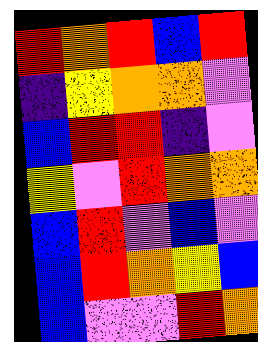[["red", "orange", "red", "blue", "red"], ["indigo", "yellow", "orange", "orange", "violet"], ["blue", "red", "red", "indigo", "violet"], ["yellow", "violet", "red", "orange", "orange"], ["blue", "red", "violet", "blue", "violet"], ["blue", "red", "orange", "yellow", "blue"], ["blue", "violet", "violet", "red", "orange"]]